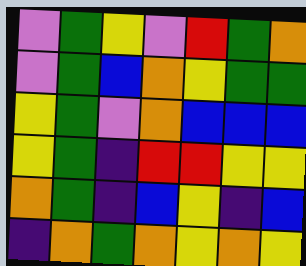[["violet", "green", "yellow", "violet", "red", "green", "orange"], ["violet", "green", "blue", "orange", "yellow", "green", "green"], ["yellow", "green", "violet", "orange", "blue", "blue", "blue"], ["yellow", "green", "indigo", "red", "red", "yellow", "yellow"], ["orange", "green", "indigo", "blue", "yellow", "indigo", "blue"], ["indigo", "orange", "green", "orange", "yellow", "orange", "yellow"]]